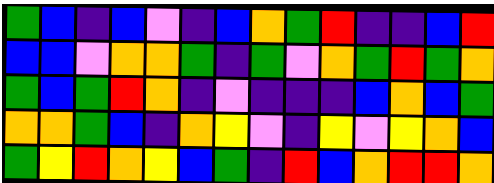[["green", "blue", "indigo", "blue", "violet", "indigo", "blue", "orange", "green", "red", "indigo", "indigo", "blue", "red"], ["blue", "blue", "violet", "orange", "orange", "green", "indigo", "green", "violet", "orange", "green", "red", "green", "orange"], ["green", "blue", "green", "red", "orange", "indigo", "violet", "indigo", "indigo", "indigo", "blue", "orange", "blue", "green"], ["orange", "orange", "green", "blue", "indigo", "orange", "yellow", "violet", "indigo", "yellow", "violet", "yellow", "orange", "blue"], ["green", "yellow", "red", "orange", "yellow", "blue", "green", "indigo", "red", "blue", "orange", "red", "red", "orange"]]